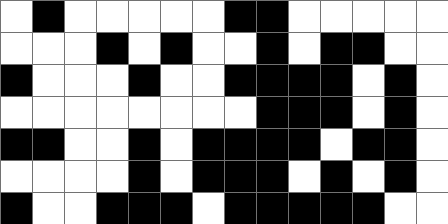[["white", "black", "white", "white", "white", "white", "white", "black", "black", "white", "white", "white", "white", "white"], ["white", "white", "white", "black", "white", "black", "white", "white", "black", "white", "black", "black", "white", "white"], ["black", "white", "white", "white", "black", "white", "white", "black", "black", "black", "black", "white", "black", "white"], ["white", "white", "white", "white", "white", "white", "white", "white", "black", "black", "black", "white", "black", "white"], ["black", "black", "white", "white", "black", "white", "black", "black", "black", "black", "white", "black", "black", "white"], ["white", "white", "white", "white", "black", "white", "black", "black", "black", "white", "black", "white", "black", "white"], ["black", "white", "white", "black", "black", "black", "white", "black", "black", "black", "black", "black", "white", "white"]]